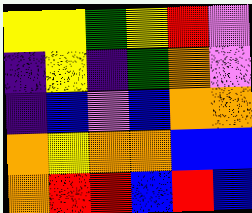[["yellow", "yellow", "green", "yellow", "red", "violet"], ["indigo", "yellow", "indigo", "green", "orange", "violet"], ["indigo", "blue", "violet", "blue", "orange", "orange"], ["orange", "yellow", "orange", "orange", "blue", "blue"], ["orange", "red", "red", "blue", "red", "blue"]]